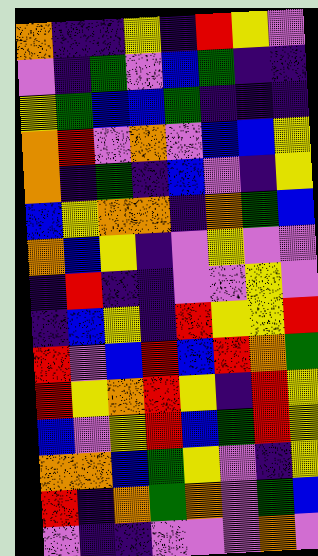[["orange", "indigo", "indigo", "yellow", "indigo", "red", "yellow", "violet"], ["violet", "indigo", "green", "violet", "blue", "green", "indigo", "indigo"], ["yellow", "green", "blue", "blue", "green", "indigo", "indigo", "indigo"], ["orange", "red", "violet", "orange", "violet", "blue", "blue", "yellow"], ["orange", "indigo", "green", "indigo", "blue", "violet", "indigo", "yellow"], ["blue", "yellow", "orange", "orange", "indigo", "orange", "green", "blue"], ["orange", "blue", "yellow", "indigo", "violet", "yellow", "violet", "violet"], ["indigo", "red", "indigo", "indigo", "violet", "violet", "yellow", "violet"], ["indigo", "blue", "yellow", "indigo", "red", "yellow", "yellow", "red"], ["red", "violet", "blue", "red", "blue", "red", "orange", "green"], ["red", "yellow", "orange", "red", "yellow", "indigo", "red", "yellow"], ["blue", "violet", "yellow", "red", "blue", "green", "red", "yellow"], ["orange", "orange", "blue", "green", "yellow", "violet", "indigo", "yellow"], ["red", "indigo", "orange", "green", "orange", "violet", "green", "blue"], ["violet", "indigo", "indigo", "violet", "violet", "violet", "orange", "violet"]]